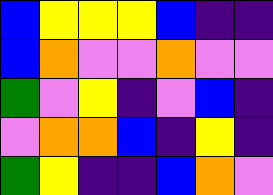[["blue", "yellow", "yellow", "yellow", "blue", "indigo", "indigo"], ["blue", "orange", "violet", "violet", "orange", "violet", "violet"], ["green", "violet", "yellow", "indigo", "violet", "blue", "indigo"], ["violet", "orange", "orange", "blue", "indigo", "yellow", "indigo"], ["green", "yellow", "indigo", "indigo", "blue", "orange", "violet"]]